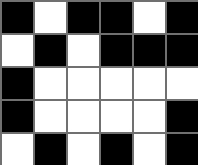[["black", "white", "black", "black", "white", "black"], ["white", "black", "white", "black", "black", "black"], ["black", "white", "white", "white", "white", "white"], ["black", "white", "white", "white", "white", "black"], ["white", "black", "white", "black", "white", "black"]]